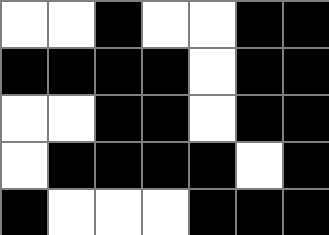[["white", "white", "black", "white", "white", "black", "black"], ["black", "black", "black", "black", "white", "black", "black"], ["white", "white", "black", "black", "white", "black", "black"], ["white", "black", "black", "black", "black", "white", "black"], ["black", "white", "white", "white", "black", "black", "black"]]